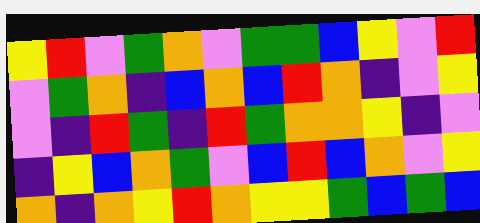[["yellow", "red", "violet", "green", "orange", "violet", "green", "green", "blue", "yellow", "violet", "red"], ["violet", "green", "orange", "indigo", "blue", "orange", "blue", "red", "orange", "indigo", "violet", "yellow"], ["violet", "indigo", "red", "green", "indigo", "red", "green", "orange", "orange", "yellow", "indigo", "violet"], ["indigo", "yellow", "blue", "orange", "green", "violet", "blue", "red", "blue", "orange", "violet", "yellow"], ["orange", "indigo", "orange", "yellow", "red", "orange", "yellow", "yellow", "green", "blue", "green", "blue"]]